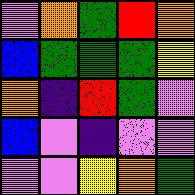[["violet", "orange", "green", "red", "orange"], ["blue", "green", "green", "green", "yellow"], ["orange", "indigo", "red", "green", "violet"], ["blue", "violet", "indigo", "violet", "violet"], ["violet", "violet", "yellow", "orange", "green"]]